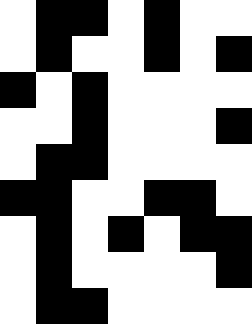[["white", "black", "black", "white", "black", "white", "white"], ["white", "black", "white", "white", "black", "white", "black"], ["black", "white", "black", "white", "white", "white", "white"], ["white", "white", "black", "white", "white", "white", "black"], ["white", "black", "black", "white", "white", "white", "white"], ["black", "black", "white", "white", "black", "black", "white"], ["white", "black", "white", "black", "white", "black", "black"], ["white", "black", "white", "white", "white", "white", "black"], ["white", "black", "black", "white", "white", "white", "white"]]